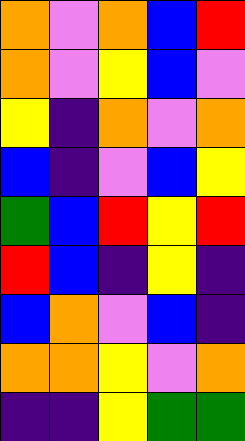[["orange", "violet", "orange", "blue", "red"], ["orange", "violet", "yellow", "blue", "violet"], ["yellow", "indigo", "orange", "violet", "orange"], ["blue", "indigo", "violet", "blue", "yellow"], ["green", "blue", "red", "yellow", "red"], ["red", "blue", "indigo", "yellow", "indigo"], ["blue", "orange", "violet", "blue", "indigo"], ["orange", "orange", "yellow", "violet", "orange"], ["indigo", "indigo", "yellow", "green", "green"]]